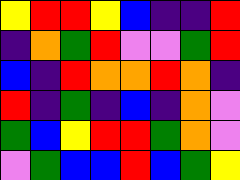[["yellow", "red", "red", "yellow", "blue", "indigo", "indigo", "red"], ["indigo", "orange", "green", "red", "violet", "violet", "green", "red"], ["blue", "indigo", "red", "orange", "orange", "red", "orange", "indigo"], ["red", "indigo", "green", "indigo", "blue", "indigo", "orange", "violet"], ["green", "blue", "yellow", "red", "red", "green", "orange", "violet"], ["violet", "green", "blue", "blue", "red", "blue", "green", "yellow"]]